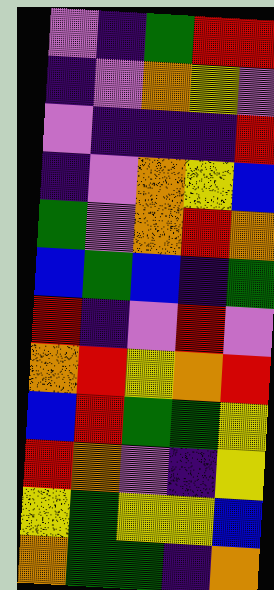[["violet", "indigo", "green", "red", "red"], ["indigo", "violet", "orange", "yellow", "violet"], ["violet", "indigo", "indigo", "indigo", "red"], ["indigo", "violet", "orange", "yellow", "blue"], ["green", "violet", "orange", "red", "orange"], ["blue", "green", "blue", "indigo", "green"], ["red", "indigo", "violet", "red", "violet"], ["orange", "red", "yellow", "orange", "red"], ["blue", "red", "green", "green", "yellow"], ["red", "orange", "violet", "indigo", "yellow"], ["yellow", "green", "yellow", "yellow", "blue"], ["orange", "green", "green", "indigo", "orange"]]